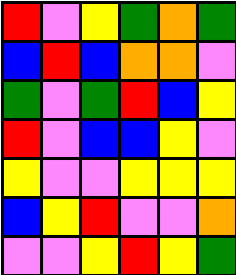[["red", "violet", "yellow", "green", "orange", "green"], ["blue", "red", "blue", "orange", "orange", "violet"], ["green", "violet", "green", "red", "blue", "yellow"], ["red", "violet", "blue", "blue", "yellow", "violet"], ["yellow", "violet", "violet", "yellow", "yellow", "yellow"], ["blue", "yellow", "red", "violet", "violet", "orange"], ["violet", "violet", "yellow", "red", "yellow", "green"]]